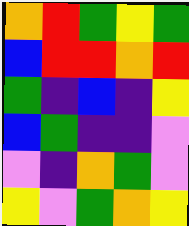[["orange", "red", "green", "yellow", "green"], ["blue", "red", "red", "orange", "red"], ["green", "indigo", "blue", "indigo", "yellow"], ["blue", "green", "indigo", "indigo", "violet"], ["violet", "indigo", "orange", "green", "violet"], ["yellow", "violet", "green", "orange", "yellow"]]